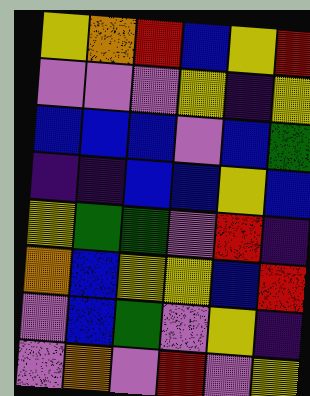[["yellow", "orange", "red", "blue", "yellow", "red"], ["violet", "violet", "violet", "yellow", "indigo", "yellow"], ["blue", "blue", "blue", "violet", "blue", "green"], ["indigo", "indigo", "blue", "blue", "yellow", "blue"], ["yellow", "green", "green", "violet", "red", "indigo"], ["orange", "blue", "yellow", "yellow", "blue", "red"], ["violet", "blue", "green", "violet", "yellow", "indigo"], ["violet", "orange", "violet", "red", "violet", "yellow"]]